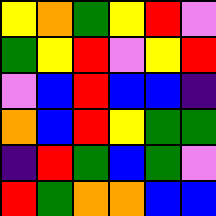[["yellow", "orange", "green", "yellow", "red", "violet"], ["green", "yellow", "red", "violet", "yellow", "red"], ["violet", "blue", "red", "blue", "blue", "indigo"], ["orange", "blue", "red", "yellow", "green", "green"], ["indigo", "red", "green", "blue", "green", "violet"], ["red", "green", "orange", "orange", "blue", "blue"]]